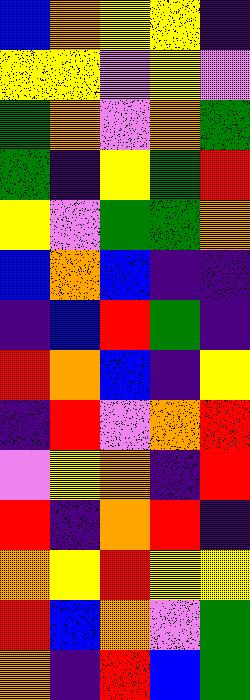[["blue", "orange", "yellow", "yellow", "indigo"], ["yellow", "yellow", "violet", "yellow", "violet"], ["green", "orange", "violet", "orange", "green"], ["green", "indigo", "yellow", "green", "red"], ["yellow", "violet", "green", "green", "orange"], ["blue", "orange", "blue", "indigo", "indigo"], ["indigo", "blue", "red", "green", "indigo"], ["red", "orange", "blue", "indigo", "yellow"], ["indigo", "red", "violet", "orange", "red"], ["violet", "yellow", "orange", "indigo", "red"], ["red", "indigo", "orange", "red", "indigo"], ["orange", "yellow", "red", "yellow", "yellow"], ["red", "blue", "orange", "violet", "green"], ["orange", "indigo", "red", "blue", "green"]]